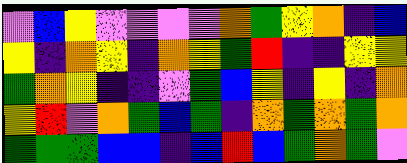[["violet", "blue", "yellow", "violet", "violet", "violet", "violet", "orange", "green", "yellow", "orange", "indigo", "blue"], ["yellow", "indigo", "orange", "yellow", "indigo", "orange", "yellow", "green", "red", "indigo", "indigo", "yellow", "yellow"], ["green", "orange", "yellow", "indigo", "indigo", "violet", "green", "blue", "yellow", "indigo", "yellow", "indigo", "orange"], ["yellow", "red", "violet", "orange", "green", "blue", "green", "indigo", "orange", "green", "orange", "green", "orange"], ["green", "green", "green", "blue", "blue", "indigo", "blue", "red", "blue", "green", "orange", "green", "violet"]]